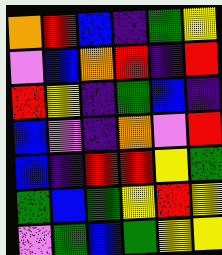[["orange", "red", "blue", "indigo", "green", "yellow"], ["violet", "blue", "orange", "red", "indigo", "red"], ["red", "yellow", "indigo", "green", "blue", "indigo"], ["blue", "violet", "indigo", "orange", "violet", "red"], ["blue", "indigo", "red", "red", "yellow", "green"], ["green", "blue", "green", "yellow", "red", "yellow"], ["violet", "green", "blue", "green", "yellow", "yellow"]]